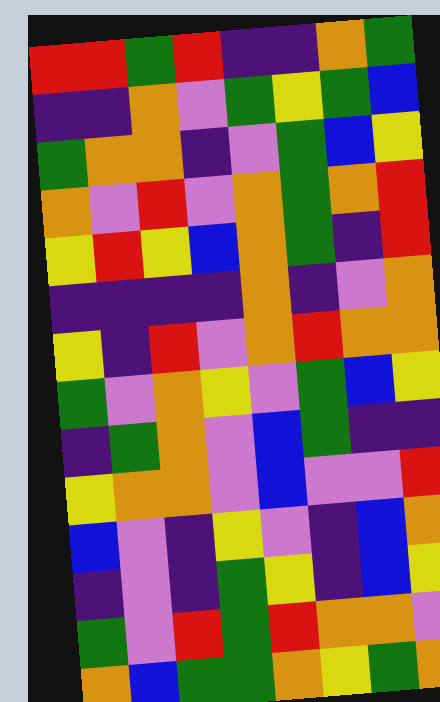[["red", "red", "green", "red", "indigo", "indigo", "orange", "green"], ["indigo", "indigo", "orange", "violet", "green", "yellow", "green", "blue"], ["green", "orange", "orange", "indigo", "violet", "green", "blue", "yellow"], ["orange", "violet", "red", "violet", "orange", "green", "orange", "red"], ["yellow", "red", "yellow", "blue", "orange", "green", "indigo", "red"], ["indigo", "indigo", "indigo", "indigo", "orange", "indigo", "violet", "orange"], ["yellow", "indigo", "red", "violet", "orange", "red", "orange", "orange"], ["green", "violet", "orange", "yellow", "violet", "green", "blue", "yellow"], ["indigo", "green", "orange", "violet", "blue", "green", "indigo", "indigo"], ["yellow", "orange", "orange", "violet", "blue", "violet", "violet", "red"], ["blue", "violet", "indigo", "yellow", "violet", "indigo", "blue", "orange"], ["indigo", "violet", "indigo", "green", "yellow", "indigo", "blue", "yellow"], ["green", "violet", "red", "green", "red", "orange", "orange", "violet"], ["orange", "blue", "green", "green", "orange", "yellow", "green", "orange"]]